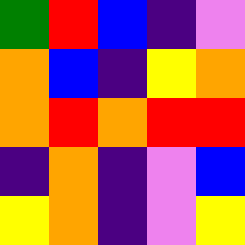[["green", "red", "blue", "indigo", "violet"], ["orange", "blue", "indigo", "yellow", "orange"], ["orange", "red", "orange", "red", "red"], ["indigo", "orange", "indigo", "violet", "blue"], ["yellow", "orange", "indigo", "violet", "yellow"]]